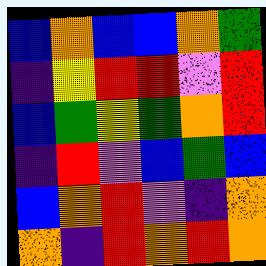[["blue", "orange", "blue", "blue", "orange", "green"], ["indigo", "yellow", "red", "red", "violet", "red"], ["blue", "green", "yellow", "green", "orange", "red"], ["indigo", "red", "violet", "blue", "green", "blue"], ["blue", "orange", "red", "violet", "indigo", "orange"], ["orange", "indigo", "red", "orange", "red", "orange"]]